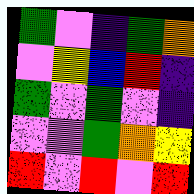[["green", "violet", "indigo", "green", "orange"], ["violet", "yellow", "blue", "red", "indigo"], ["green", "violet", "green", "violet", "indigo"], ["violet", "violet", "green", "orange", "yellow"], ["red", "violet", "red", "violet", "red"]]